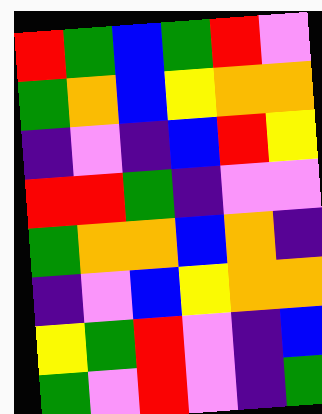[["red", "green", "blue", "green", "red", "violet"], ["green", "orange", "blue", "yellow", "orange", "orange"], ["indigo", "violet", "indigo", "blue", "red", "yellow"], ["red", "red", "green", "indigo", "violet", "violet"], ["green", "orange", "orange", "blue", "orange", "indigo"], ["indigo", "violet", "blue", "yellow", "orange", "orange"], ["yellow", "green", "red", "violet", "indigo", "blue"], ["green", "violet", "red", "violet", "indigo", "green"]]